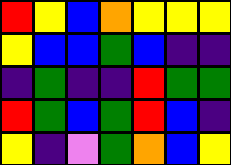[["red", "yellow", "blue", "orange", "yellow", "yellow", "yellow"], ["yellow", "blue", "blue", "green", "blue", "indigo", "indigo"], ["indigo", "green", "indigo", "indigo", "red", "green", "green"], ["red", "green", "blue", "green", "red", "blue", "indigo"], ["yellow", "indigo", "violet", "green", "orange", "blue", "yellow"]]